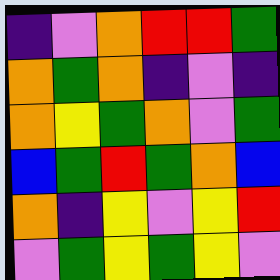[["indigo", "violet", "orange", "red", "red", "green"], ["orange", "green", "orange", "indigo", "violet", "indigo"], ["orange", "yellow", "green", "orange", "violet", "green"], ["blue", "green", "red", "green", "orange", "blue"], ["orange", "indigo", "yellow", "violet", "yellow", "red"], ["violet", "green", "yellow", "green", "yellow", "violet"]]